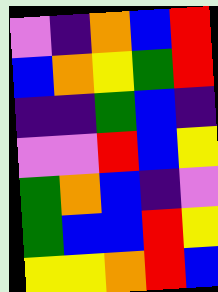[["violet", "indigo", "orange", "blue", "red"], ["blue", "orange", "yellow", "green", "red"], ["indigo", "indigo", "green", "blue", "indigo"], ["violet", "violet", "red", "blue", "yellow"], ["green", "orange", "blue", "indigo", "violet"], ["green", "blue", "blue", "red", "yellow"], ["yellow", "yellow", "orange", "red", "blue"]]